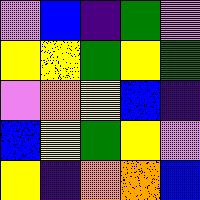[["violet", "blue", "indigo", "green", "violet"], ["yellow", "yellow", "green", "yellow", "green"], ["violet", "orange", "yellow", "blue", "indigo"], ["blue", "yellow", "green", "yellow", "violet"], ["yellow", "indigo", "orange", "orange", "blue"]]